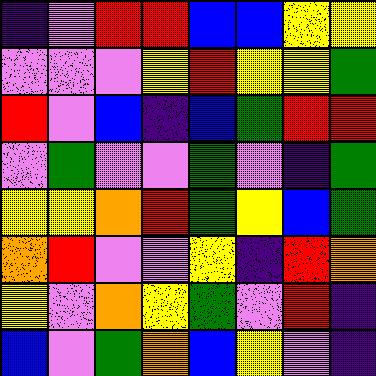[["indigo", "violet", "red", "red", "blue", "blue", "yellow", "yellow"], ["violet", "violet", "violet", "yellow", "red", "yellow", "yellow", "green"], ["red", "violet", "blue", "indigo", "blue", "green", "red", "red"], ["violet", "green", "violet", "violet", "green", "violet", "indigo", "green"], ["yellow", "yellow", "orange", "red", "green", "yellow", "blue", "green"], ["orange", "red", "violet", "violet", "yellow", "indigo", "red", "orange"], ["yellow", "violet", "orange", "yellow", "green", "violet", "red", "indigo"], ["blue", "violet", "green", "orange", "blue", "yellow", "violet", "indigo"]]